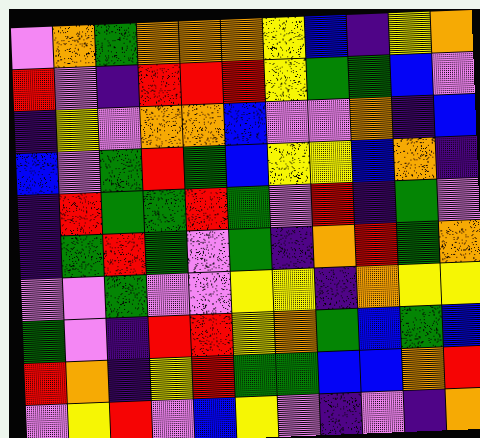[["violet", "orange", "green", "orange", "orange", "orange", "yellow", "blue", "indigo", "yellow", "orange"], ["red", "violet", "indigo", "red", "red", "red", "yellow", "green", "green", "blue", "violet"], ["indigo", "yellow", "violet", "orange", "orange", "blue", "violet", "violet", "orange", "indigo", "blue"], ["blue", "violet", "green", "red", "green", "blue", "yellow", "yellow", "blue", "orange", "indigo"], ["indigo", "red", "green", "green", "red", "green", "violet", "red", "indigo", "green", "violet"], ["indigo", "green", "red", "green", "violet", "green", "indigo", "orange", "red", "green", "orange"], ["violet", "violet", "green", "violet", "violet", "yellow", "yellow", "indigo", "orange", "yellow", "yellow"], ["green", "violet", "indigo", "red", "red", "yellow", "orange", "green", "blue", "green", "blue"], ["red", "orange", "indigo", "yellow", "red", "green", "green", "blue", "blue", "orange", "red"], ["violet", "yellow", "red", "violet", "blue", "yellow", "violet", "indigo", "violet", "indigo", "orange"]]